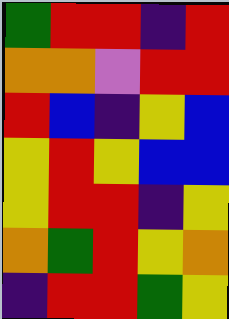[["green", "red", "red", "indigo", "red"], ["orange", "orange", "violet", "red", "red"], ["red", "blue", "indigo", "yellow", "blue"], ["yellow", "red", "yellow", "blue", "blue"], ["yellow", "red", "red", "indigo", "yellow"], ["orange", "green", "red", "yellow", "orange"], ["indigo", "red", "red", "green", "yellow"]]